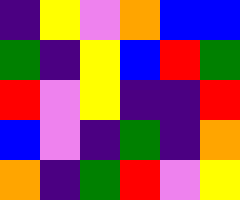[["indigo", "yellow", "violet", "orange", "blue", "blue"], ["green", "indigo", "yellow", "blue", "red", "green"], ["red", "violet", "yellow", "indigo", "indigo", "red"], ["blue", "violet", "indigo", "green", "indigo", "orange"], ["orange", "indigo", "green", "red", "violet", "yellow"]]